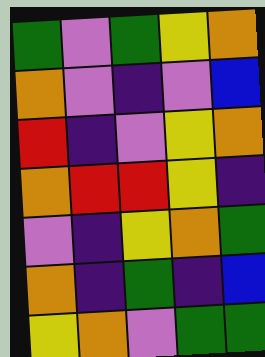[["green", "violet", "green", "yellow", "orange"], ["orange", "violet", "indigo", "violet", "blue"], ["red", "indigo", "violet", "yellow", "orange"], ["orange", "red", "red", "yellow", "indigo"], ["violet", "indigo", "yellow", "orange", "green"], ["orange", "indigo", "green", "indigo", "blue"], ["yellow", "orange", "violet", "green", "green"]]